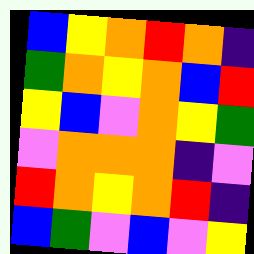[["blue", "yellow", "orange", "red", "orange", "indigo"], ["green", "orange", "yellow", "orange", "blue", "red"], ["yellow", "blue", "violet", "orange", "yellow", "green"], ["violet", "orange", "orange", "orange", "indigo", "violet"], ["red", "orange", "yellow", "orange", "red", "indigo"], ["blue", "green", "violet", "blue", "violet", "yellow"]]